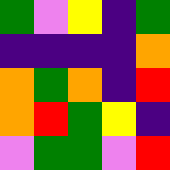[["green", "violet", "yellow", "indigo", "green"], ["indigo", "indigo", "indigo", "indigo", "orange"], ["orange", "green", "orange", "indigo", "red"], ["orange", "red", "green", "yellow", "indigo"], ["violet", "green", "green", "violet", "red"]]